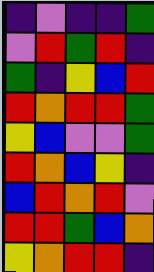[["indigo", "violet", "indigo", "indigo", "green"], ["violet", "red", "green", "red", "indigo"], ["green", "indigo", "yellow", "blue", "red"], ["red", "orange", "red", "red", "green"], ["yellow", "blue", "violet", "violet", "green"], ["red", "orange", "blue", "yellow", "indigo"], ["blue", "red", "orange", "red", "violet"], ["red", "red", "green", "blue", "orange"], ["yellow", "orange", "red", "red", "indigo"]]